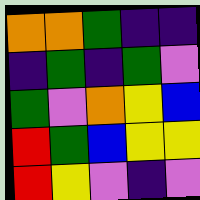[["orange", "orange", "green", "indigo", "indigo"], ["indigo", "green", "indigo", "green", "violet"], ["green", "violet", "orange", "yellow", "blue"], ["red", "green", "blue", "yellow", "yellow"], ["red", "yellow", "violet", "indigo", "violet"]]